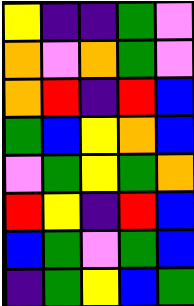[["yellow", "indigo", "indigo", "green", "violet"], ["orange", "violet", "orange", "green", "violet"], ["orange", "red", "indigo", "red", "blue"], ["green", "blue", "yellow", "orange", "blue"], ["violet", "green", "yellow", "green", "orange"], ["red", "yellow", "indigo", "red", "blue"], ["blue", "green", "violet", "green", "blue"], ["indigo", "green", "yellow", "blue", "green"]]